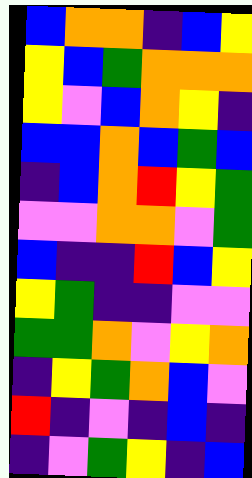[["blue", "orange", "orange", "indigo", "blue", "yellow"], ["yellow", "blue", "green", "orange", "orange", "orange"], ["yellow", "violet", "blue", "orange", "yellow", "indigo"], ["blue", "blue", "orange", "blue", "green", "blue"], ["indigo", "blue", "orange", "red", "yellow", "green"], ["violet", "violet", "orange", "orange", "violet", "green"], ["blue", "indigo", "indigo", "red", "blue", "yellow"], ["yellow", "green", "indigo", "indigo", "violet", "violet"], ["green", "green", "orange", "violet", "yellow", "orange"], ["indigo", "yellow", "green", "orange", "blue", "violet"], ["red", "indigo", "violet", "indigo", "blue", "indigo"], ["indigo", "violet", "green", "yellow", "indigo", "blue"]]